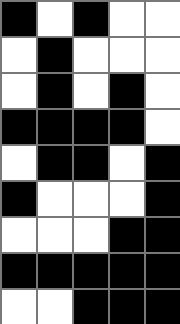[["black", "white", "black", "white", "white"], ["white", "black", "white", "white", "white"], ["white", "black", "white", "black", "white"], ["black", "black", "black", "black", "white"], ["white", "black", "black", "white", "black"], ["black", "white", "white", "white", "black"], ["white", "white", "white", "black", "black"], ["black", "black", "black", "black", "black"], ["white", "white", "black", "black", "black"]]